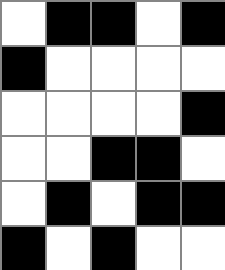[["white", "black", "black", "white", "black"], ["black", "white", "white", "white", "white"], ["white", "white", "white", "white", "black"], ["white", "white", "black", "black", "white"], ["white", "black", "white", "black", "black"], ["black", "white", "black", "white", "white"]]